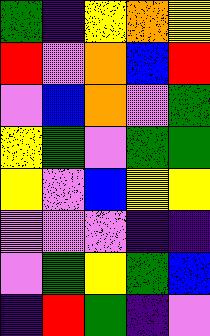[["green", "indigo", "yellow", "orange", "yellow"], ["red", "violet", "orange", "blue", "red"], ["violet", "blue", "orange", "violet", "green"], ["yellow", "green", "violet", "green", "green"], ["yellow", "violet", "blue", "yellow", "yellow"], ["violet", "violet", "violet", "indigo", "indigo"], ["violet", "green", "yellow", "green", "blue"], ["indigo", "red", "green", "indigo", "violet"]]